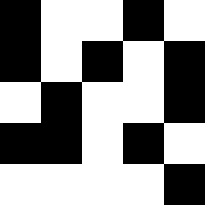[["black", "white", "white", "black", "white"], ["black", "white", "black", "white", "black"], ["white", "black", "white", "white", "black"], ["black", "black", "white", "black", "white"], ["white", "white", "white", "white", "black"]]